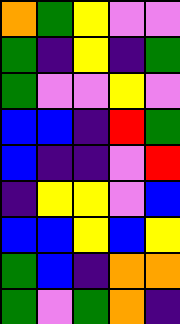[["orange", "green", "yellow", "violet", "violet"], ["green", "indigo", "yellow", "indigo", "green"], ["green", "violet", "violet", "yellow", "violet"], ["blue", "blue", "indigo", "red", "green"], ["blue", "indigo", "indigo", "violet", "red"], ["indigo", "yellow", "yellow", "violet", "blue"], ["blue", "blue", "yellow", "blue", "yellow"], ["green", "blue", "indigo", "orange", "orange"], ["green", "violet", "green", "orange", "indigo"]]